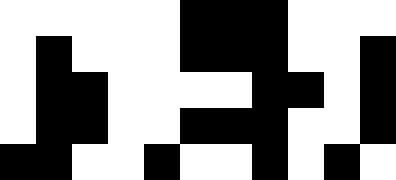[["white", "white", "white", "white", "white", "black", "black", "black", "white", "white", "white"], ["white", "black", "white", "white", "white", "black", "black", "black", "white", "white", "black"], ["white", "black", "black", "white", "white", "white", "white", "black", "black", "white", "black"], ["white", "black", "black", "white", "white", "black", "black", "black", "white", "white", "black"], ["black", "black", "white", "white", "black", "white", "white", "black", "white", "black", "white"]]